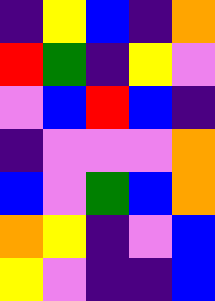[["indigo", "yellow", "blue", "indigo", "orange"], ["red", "green", "indigo", "yellow", "violet"], ["violet", "blue", "red", "blue", "indigo"], ["indigo", "violet", "violet", "violet", "orange"], ["blue", "violet", "green", "blue", "orange"], ["orange", "yellow", "indigo", "violet", "blue"], ["yellow", "violet", "indigo", "indigo", "blue"]]